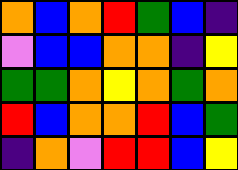[["orange", "blue", "orange", "red", "green", "blue", "indigo"], ["violet", "blue", "blue", "orange", "orange", "indigo", "yellow"], ["green", "green", "orange", "yellow", "orange", "green", "orange"], ["red", "blue", "orange", "orange", "red", "blue", "green"], ["indigo", "orange", "violet", "red", "red", "blue", "yellow"]]